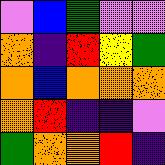[["violet", "blue", "green", "violet", "violet"], ["orange", "indigo", "red", "yellow", "green"], ["orange", "blue", "orange", "orange", "orange"], ["orange", "red", "indigo", "indigo", "violet"], ["green", "orange", "orange", "red", "indigo"]]